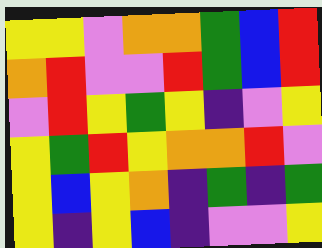[["yellow", "yellow", "violet", "orange", "orange", "green", "blue", "red"], ["orange", "red", "violet", "violet", "red", "green", "blue", "red"], ["violet", "red", "yellow", "green", "yellow", "indigo", "violet", "yellow"], ["yellow", "green", "red", "yellow", "orange", "orange", "red", "violet"], ["yellow", "blue", "yellow", "orange", "indigo", "green", "indigo", "green"], ["yellow", "indigo", "yellow", "blue", "indigo", "violet", "violet", "yellow"]]